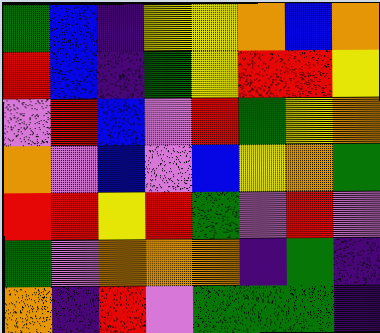[["green", "blue", "indigo", "yellow", "yellow", "orange", "blue", "orange"], ["red", "blue", "indigo", "green", "yellow", "red", "red", "yellow"], ["violet", "red", "blue", "violet", "red", "green", "yellow", "orange"], ["orange", "violet", "blue", "violet", "blue", "yellow", "orange", "green"], ["red", "red", "yellow", "red", "green", "violet", "red", "violet"], ["green", "violet", "orange", "orange", "orange", "indigo", "green", "indigo"], ["orange", "indigo", "red", "violet", "green", "green", "green", "indigo"]]